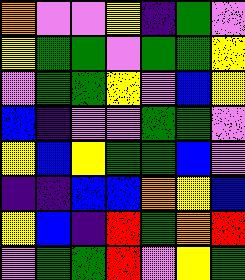[["orange", "violet", "violet", "yellow", "indigo", "green", "violet"], ["yellow", "green", "green", "violet", "green", "green", "yellow"], ["violet", "green", "green", "yellow", "violet", "blue", "yellow"], ["blue", "indigo", "violet", "violet", "green", "green", "violet"], ["yellow", "blue", "yellow", "green", "green", "blue", "violet"], ["indigo", "indigo", "blue", "blue", "orange", "yellow", "blue"], ["yellow", "blue", "indigo", "red", "green", "orange", "red"], ["violet", "green", "green", "red", "violet", "yellow", "green"]]